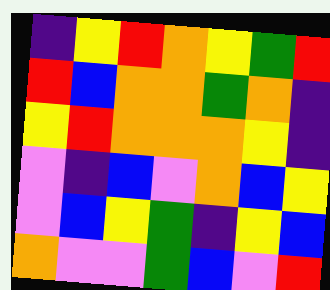[["indigo", "yellow", "red", "orange", "yellow", "green", "red"], ["red", "blue", "orange", "orange", "green", "orange", "indigo"], ["yellow", "red", "orange", "orange", "orange", "yellow", "indigo"], ["violet", "indigo", "blue", "violet", "orange", "blue", "yellow"], ["violet", "blue", "yellow", "green", "indigo", "yellow", "blue"], ["orange", "violet", "violet", "green", "blue", "violet", "red"]]